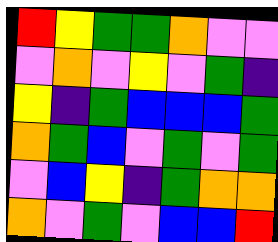[["red", "yellow", "green", "green", "orange", "violet", "violet"], ["violet", "orange", "violet", "yellow", "violet", "green", "indigo"], ["yellow", "indigo", "green", "blue", "blue", "blue", "green"], ["orange", "green", "blue", "violet", "green", "violet", "green"], ["violet", "blue", "yellow", "indigo", "green", "orange", "orange"], ["orange", "violet", "green", "violet", "blue", "blue", "red"]]